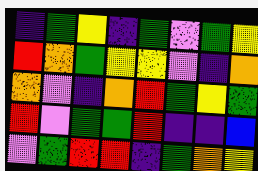[["indigo", "green", "yellow", "indigo", "green", "violet", "green", "yellow"], ["red", "orange", "green", "yellow", "yellow", "violet", "indigo", "orange"], ["orange", "violet", "indigo", "orange", "red", "green", "yellow", "green"], ["red", "violet", "green", "green", "red", "indigo", "indigo", "blue"], ["violet", "green", "red", "red", "indigo", "green", "orange", "yellow"]]